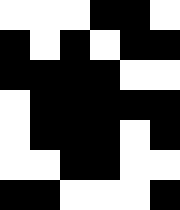[["white", "white", "white", "black", "black", "white"], ["black", "white", "black", "white", "black", "black"], ["black", "black", "black", "black", "white", "white"], ["white", "black", "black", "black", "black", "black"], ["white", "black", "black", "black", "white", "black"], ["white", "white", "black", "black", "white", "white"], ["black", "black", "white", "white", "white", "black"]]